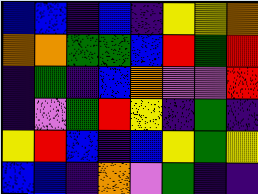[["blue", "blue", "indigo", "blue", "indigo", "yellow", "yellow", "orange"], ["orange", "orange", "green", "green", "blue", "red", "green", "red"], ["indigo", "green", "indigo", "blue", "orange", "violet", "violet", "red"], ["indigo", "violet", "green", "red", "yellow", "indigo", "green", "indigo"], ["yellow", "red", "blue", "indigo", "blue", "yellow", "green", "yellow"], ["blue", "blue", "indigo", "orange", "violet", "green", "indigo", "indigo"]]